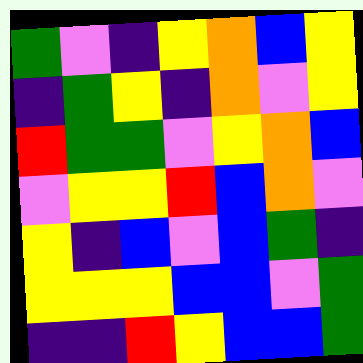[["green", "violet", "indigo", "yellow", "orange", "blue", "yellow"], ["indigo", "green", "yellow", "indigo", "orange", "violet", "yellow"], ["red", "green", "green", "violet", "yellow", "orange", "blue"], ["violet", "yellow", "yellow", "red", "blue", "orange", "violet"], ["yellow", "indigo", "blue", "violet", "blue", "green", "indigo"], ["yellow", "yellow", "yellow", "blue", "blue", "violet", "green"], ["indigo", "indigo", "red", "yellow", "blue", "blue", "green"]]